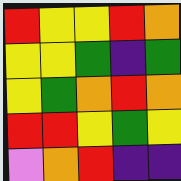[["red", "yellow", "yellow", "red", "orange"], ["yellow", "yellow", "green", "indigo", "green"], ["yellow", "green", "orange", "red", "orange"], ["red", "red", "yellow", "green", "yellow"], ["violet", "orange", "red", "indigo", "indigo"]]